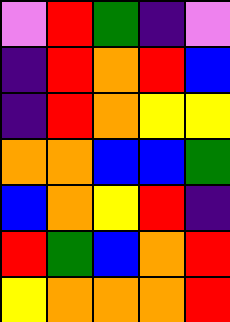[["violet", "red", "green", "indigo", "violet"], ["indigo", "red", "orange", "red", "blue"], ["indigo", "red", "orange", "yellow", "yellow"], ["orange", "orange", "blue", "blue", "green"], ["blue", "orange", "yellow", "red", "indigo"], ["red", "green", "blue", "orange", "red"], ["yellow", "orange", "orange", "orange", "red"]]